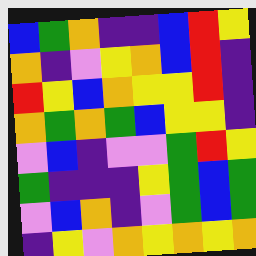[["blue", "green", "orange", "indigo", "indigo", "blue", "red", "yellow"], ["orange", "indigo", "violet", "yellow", "orange", "blue", "red", "indigo"], ["red", "yellow", "blue", "orange", "yellow", "yellow", "red", "indigo"], ["orange", "green", "orange", "green", "blue", "yellow", "yellow", "indigo"], ["violet", "blue", "indigo", "violet", "violet", "green", "red", "yellow"], ["green", "indigo", "indigo", "indigo", "yellow", "green", "blue", "green"], ["violet", "blue", "orange", "indigo", "violet", "green", "blue", "green"], ["indigo", "yellow", "violet", "orange", "yellow", "orange", "yellow", "orange"]]